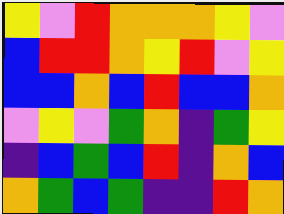[["yellow", "violet", "red", "orange", "orange", "orange", "yellow", "violet"], ["blue", "red", "red", "orange", "yellow", "red", "violet", "yellow"], ["blue", "blue", "orange", "blue", "red", "blue", "blue", "orange"], ["violet", "yellow", "violet", "green", "orange", "indigo", "green", "yellow"], ["indigo", "blue", "green", "blue", "red", "indigo", "orange", "blue"], ["orange", "green", "blue", "green", "indigo", "indigo", "red", "orange"]]